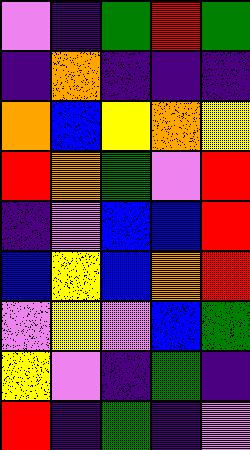[["violet", "indigo", "green", "red", "green"], ["indigo", "orange", "indigo", "indigo", "indigo"], ["orange", "blue", "yellow", "orange", "yellow"], ["red", "orange", "green", "violet", "red"], ["indigo", "violet", "blue", "blue", "red"], ["blue", "yellow", "blue", "orange", "red"], ["violet", "yellow", "violet", "blue", "green"], ["yellow", "violet", "indigo", "green", "indigo"], ["red", "indigo", "green", "indigo", "violet"]]